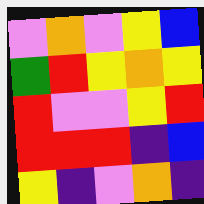[["violet", "orange", "violet", "yellow", "blue"], ["green", "red", "yellow", "orange", "yellow"], ["red", "violet", "violet", "yellow", "red"], ["red", "red", "red", "indigo", "blue"], ["yellow", "indigo", "violet", "orange", "indigo"]]